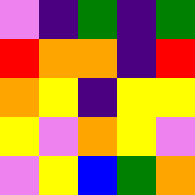[["violet", "indigo", "green", "indigo", "green"], ["red", "orange", "orange", "indigo", "red"], ["orange", "yellow", "indigo", "yellow", "yellow"], ["yellow", "violet", "orange", "yellow", "violet"], ["violet", "yellow", "blue", "green", "orange"]]